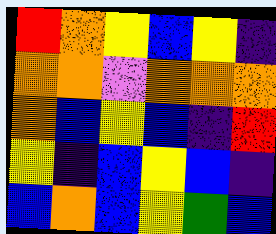[["red", "orange", "yellow", "blue", "yellow", "indigo"], ["orange", "orange", "violet", "orange", "orange", "orange"], ["orange", "blue", "yellow", "blue", "indigo", "red"], ["yellow", "indigo", "blue", "yellow", "blue", "indigo"], ["blue", "orange", "blue", "yellow", "green", "blue"]]